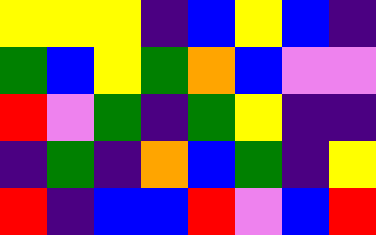[["yellow", "yellow", "yellow", "indigo", "blue", "yellow", "blue", "indigo"], ["green", "blue", "yellow", "green", "orange", "blue", "violet", "violet"], ["red", "violet", "green", "indigo", "green", "yellow", "indigo", "indigo"], ["indigo", "green", "indigo", "orange", "blue", "green", "indigo", "yellow"], ["red", "indigo", "blue", "blue", "red", "violet", "blue", "red"]]